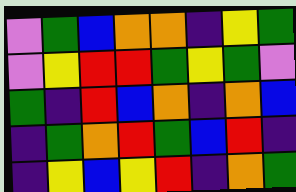[["violet", "green", "blue", "orange", "orange", "indigo", "yellow", "green"], ["violet", "yellow", "red", "red", "green", "yellow", "green", "violet"], ["green", "indigo", "red", "blue", "orange", "indigo", "orange", "blue"], ["indigo", "green", "orange", "red", "green", "blue", "red", "indigo"], ["indigo", "yellow", "blue", "yellow", "red", "indigo", "orange", "green"]]